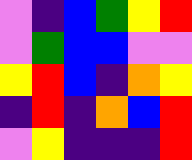[["violet", "indigo", "blue", "green", "yellow", "red"], ["violet", "green", "blue", "blue", "violet", "violet"], ["yellow", "red", "blue", "indigo", "orange", "yellow"], ["indigo", "red", "indigo", "orange", "blue", "red"], ["violet", "yellow", "indigo", "indigo", "indigo", "red"]]